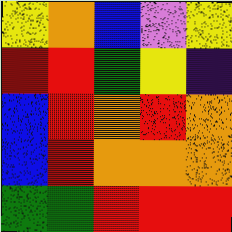[["yellow", "orange", "blue", "violet", "yellow"], ["red", "red", "green", "yellow", "indigo"], ["blue", "red", "orange", "red", "orange"], ["blue", "red", "orange", "orange", "orange"], ["green", "green", "red", "red", "red"]]